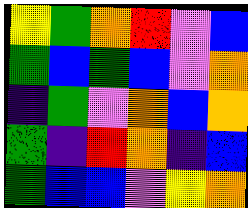[["yellow", "green", "orange", "red", "violet", "blue"], ["green", "blue", "green", "blue", "violet", "orange"], ["indigo", "green", "violet", "orange", "blue", "orange"], ["green", "indigo", "red", "orange", "indigo", "blue"], ["green", "blue", "blue", "violet", "yellow", "orange"]]